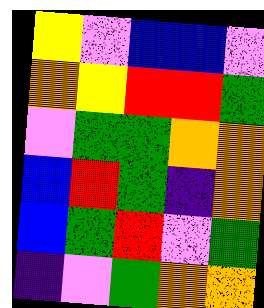[["yellow", "violet", "blue", "blue", "violet"], ["orange", "yellow", "red", "red", "green"], ["violet", "green", "green", "orange", "orange"], ["blue", "red", "green", "indigo", "orange"], ["blue", "green", "red", "violet", "green"], ["indigo", "violet", "green", "orange", "orange"]]